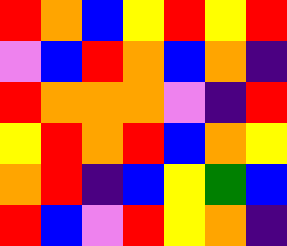[["red", "orange", "blue", "yellow", "red", "yellow", "red"], ["violet", "blue", "red", "orange", "blue", "orange", "indigo"], ["red", "orange", "orange", "orange", "violet", "indigo", "red"], ["yellow", "red", "orange", "red", "blue", "orange", "yellow"], ["orange", "red", "indigo", "blue", "yellow", "green", "blue"], ["red", "blue", "violet", "red", "yellow", "orange", "indigo"]]